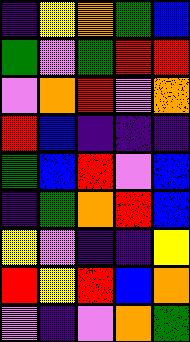[["indigo", "yellow", "orange", "green", "blue"], ["green", "violet", "green", "red", "red"], ["violet", "orange", "red", "violet", "orange"], ["red", "blue", "indigo", "indigo", "indigo"], ["green", "blue", "red", "violet", "blue"], ["indigo", "green", "orange", "red", "blue"], ["yellow", "violet", "indigo", "indigo", "yellow"], ["red", "yellow", "red", "blue", "orange"], ["violet", "indigo", "violet", "orange", "green"]]